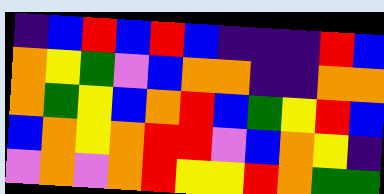[["indigo", "blue", "red", "blue", "red", "blue", "indigo", "indigo", "indigo", "red", "blue"], ["orange", "yellow", "green", "violet", "blue", "orange", "orange", "indigo", "indigo", "orange", "orange"], ["orange", "green", "yellow", "blue", "orange", "red", "blue", "green", "yellow", "red", "blue"], ["blue", "orange", "yellow", "orange", "red", "red", "violet", "blue", "orange", "yellow", "indigo"], ["violet", "orange", "violet", "orange", "red", "yellow", "yellow", "red", "orange", "green", "green"]]